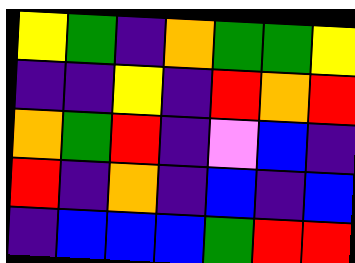[["yellow", "green", "indigo", "orange", "green", "green", "yellow"], ["indigo", "indigo", "yellow", "indigo", "red", "orange", "red"], ["orange", "green", "red", "indigo", "violet", "blue", "indigo"], ["red", "indigo", "orange", "indigo", "blue", "indigo", "blue"], ["indigo", "blue", "blue", "blue", "green", "red", "red"]]